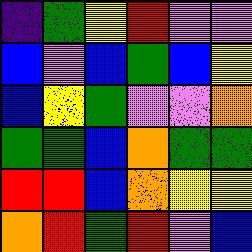[["indigo", "green", "yellow", "red", "violet", "violet"], ["blue", "violet", "blue", "green", "blue", "yellow"], ["blue", "yellow", "green", "violet", "violet", "orange"], ["green", "green", "blue", "orange", "green", "green"], ["red", "red", "blue", "orange", "yellow", "yellow"], ["orange", "red", "green", "red", "violet", "blue"]]